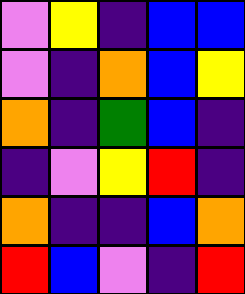[["violet", "yellow", "indigo", "blue", "blue"], ["violet", "indigo", "orange", "blue", "yellow"], ["orange", "indigo", "green", "blue", "indigo"], ["indigo", "violet", "yellow", "red", "indigo"], ["orange", "indigo", "indigo", "blue", "orange"], ["red", "blue", "violet", "indigo", "red"]]